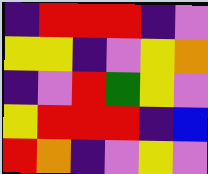[["indigo", "red", "red", "red", "indigo", "violet"], ["yellow", "yellow", "indigo", "violet", "yellow", "orange"], ["indigo", "violet", "red", "green", "yellow", "violet"], ["yellow", "red", "red", "red", "indigo", "blue"], ["red", "orange", "indigo", "violet", "yellow", "violet"]]